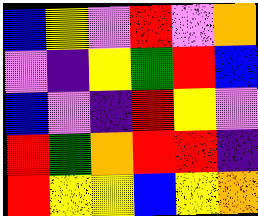[["blue", "yellow", "violet", "red", "violet", "orange"], ["violet", "indigo", "yellow", "green", "red", "blue"], ["blue", "violet", "indigo", "red", "yellow", "violet"], ["red", "green", "orange", "red", "red", "indigo"], ["red", "yellow", "yellow", "blue", "yellow", "orange"]]